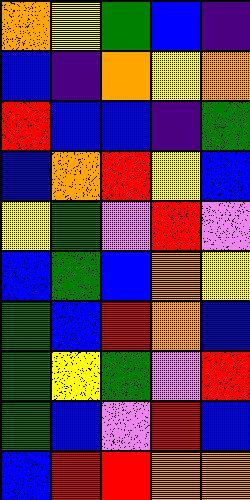[["orange", "yellow", "green", "blue", "indigo"], ["blue", "indigo", "orange", "yellow", "orange"], ["red", "blue", "blue", "indigo", "green"], ["blue", "orange", "red", "yellow", "blue"], ["yellow", "green", "violet", "red", "violet"], ["blue", "green", "blue", "orange", "yellow"], ["green", "blue", "red", "orange", "blue"], ["green", "yellow", "green", "violet", "red"], ["green", "blue", "violet", "red", "blue"], ["blue", "red", "red", "orange", "orange"]]